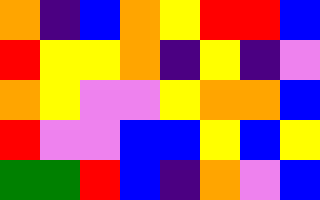[["orange", "indigo", "blue", "orange", "yellow", "red", "red", "blue"], ["red", "yellow", "yellow", "orange", "indigo", "yellow", "indigo", "violet"], ["orange", "yellow", "violet", "violet", "yellow", "orange", "orange", "blue"], ["red", "violet", "violet", "blue", "blue", "yellow", "blue", "yellow"], ["green", "green", "red", "blue", "indigo", "orange", "violet", "blue"]]